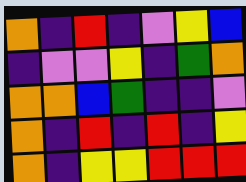[["orange", "indigo", "red", "indigo", "violet", "yellow", "blue"], ["indigo", "violet", "violet", "yellow", "indigo", "green", "orange"], ["orange", "orange", "blue", "green", "indigo", "indigo", "violet"], ["orange", "indigo", "red", "indigo", "red", "indigo", "yellow"], ["orange", "indigo", "yellow", "yellow", "red", "red", "red"]]